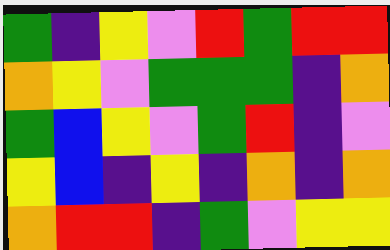[["green", "indigo", "yellow", "violet", "red", "green", "red", "red"], ["orange", "yellow", "violet", "green", "green", "green", "indigo", "orange"], ["green", "blue", "yellow", "violet", "green", "red", "indigo", "violet"], ["yellow", "blue", "indigo", "yellow", "indigo", "orange", "indigo", "orange"], ["orange", "red", "red", "indigo", "green", "violet", "yellow", "yellow"]]